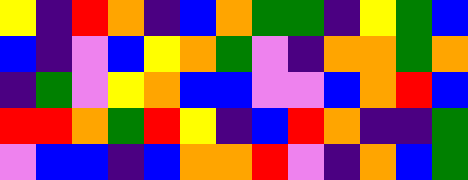[["yellow", "indigo", "red", "orange", "indigo", "blue", "orange", "green", "green", "indigo", "yellow", "green", "blue"], ["blue", "indigo", "violet", "blue", "yellow", "orange", "green", "violet", "indigo", "orange", "orange", "green", "orange"], ["indigo", "green", "violet", "yellow", "orange", "blue", "blue", "violet", "violet", "blue", "orange", "red", "blue"], ["red", "red", "orange", "green", "red", "yellow", "indigo", "blue", "red", "orange", "indigo", "indigo", "green"], ["violet", "blue", "blue", "indigo", "blue", "orange", "orange", "red", "violet", "indigo", "orange", "blue", "green"]]